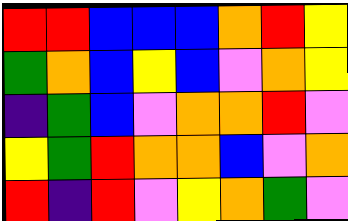[["red", "red", "blue", "blue", "blue", "orange", "red", "yellow"], ["green", "orange", "blue", "yellow", "blue", "violet", "orange", "yellow"], ["indigo", "green", "blue", "violet", "orange", "orange", "red", "violet"], ["yellow", "green", "red", "orange", "orange", "blue", "violet", "orange"], ["red", "indigo", "red", "violet", "yellow", "orange", "green", "violet"]]